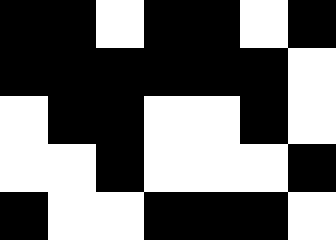[["black", "black", "white", "black", "black", "white", "black"], ["black", "black", "black", "black", "black", "black", "white"], ["white", "black", "black", "white", "white", "black", "white"], ["white", "white", "black", "white", "white", "white", "black"], ["black", "white", "white", "black", "black", "black", "white"]]